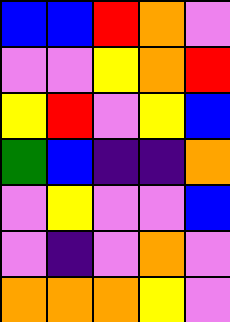[["blue", "blue", "red", "orange", "violet"], ["violet", "violet", "yellow", "orange", "red"], ["yellow", "red", "violet", "yellow", "blue"], ["green", "blue", "indigo", "indigo", "orange"], ["violet", "yellow", "violet", "violet", "blue"], ["violet", "indigo", "violet", "orange", "violet"], ["orange", "orange", "orange", "yellow", "violet"]]